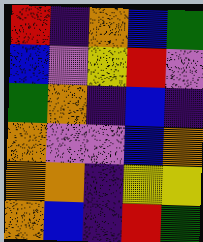[["red", "indigo", "orange", "blue", "green"], ["blue", "violet", "yellow", "red", "violet"], ["green", "orange", "indigo", "blue", "indigo"], ["orange", "violet", "violet", "blue", "orange"], ["orange", "orange", "indigo", "yellow", "yellow"], ["orange", "blue", "indigo", "red", "green"]]